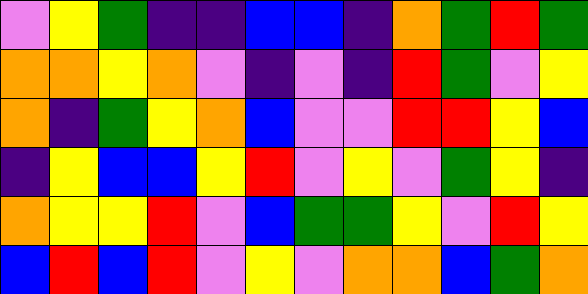[["violet", "yellow", "green", "indigo", "indigo", "blue", "blue", "indigo", "orange", "green", "red", "green"], ["orange", "orange", "yellow", "orange", "violet", "indigo", "violet", "indigo", "red", "green", "violet", "yellow"], ["orange", "indigo", "green", "yellow", "orange", "blue", "violet", "violet", "red", "red", "yellow", "blue"], ["indigo", "yellow", "blue", "blue", "yellow", "red", "violet", "yellow", "violet", "green", "yellow", "indigo"], ["orange", "yellow", "yellow", "red", "violet", "blue", "green", "green", "yellow", "violet", "red", "yellow"], ["blue", "red", "blue", "red", "violet", "yellow", "violet", "orange", "orange", "blue", "green", "orange"]]